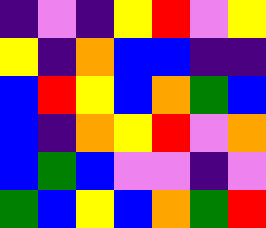[["indigo", "violet", "indigo", "yellow", "red", "violet", "yellow"], ["yellow", "indigo", "orange", "blue", "blue", "indigo", "indigo"], ["blue", "red", "yellow", "blue", "orange", "green", "blue"], ["blue", "indigo", "orange", "yellow", "red", "violet", "orange"], ["blue", "green", "blue", "violet", "violet", "indigo", "violet"], ["green", "blue", "yellow", "blue", "orange", "green", "red"]]